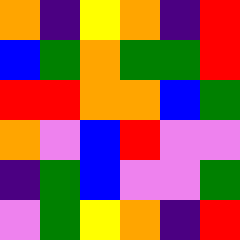[["orange", "indigo", "yellow", "orange", "indigo", "red"], ["blue", "green", "orange", "green", "green", "red"], ["red", "red", "orange", "orange", "blue", "green"], ["orange", "violet", "blue", "red", "violet", "violet"], ["indigo", "green", "blue", "violet", "violet", "green"], ["violet", "green", "yellow", "orange", "indigo", "red"]]